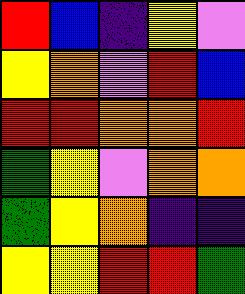[["red", "blue", "indigo", "yellow", "violet"], ["yellow", "orange", "violet", "red", "blue"], ["red", "red", "orange", "orange", "red"], ["green", "yellow", "violet", "orange", "orange"], ["green", "yellow", "orange", "indigo", "indigo"], ["yellow", "yellow", "red", "red", "green"]]